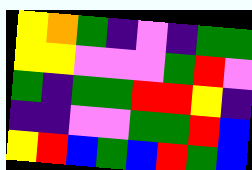[["yellow", "orange", "green", "indigo", "violet", "indigo", "green", "green"], ["yellow", "yellow", "violet", "violet", "violet", "green", "red", "violet"], ["green", "indigo", "green", "green", "red", "red", "yellow", "indigo"], ["indigo", "indigo", "violet", "violet", "green", "green", "red", "blue"], ["yellow", "red", "blue", "green", "blue", "red", "green", "blue"]]